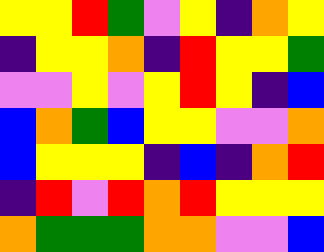[["yellow", "yellow", "red", "green", "violet", "yellow", "indigo", "orange", "yellow"], ["indigo", "yellow", "yellow", "orange", "indigo", "red", "yellow", "yellow", "green"], ["violet", "violet", "yellow", "violet", "yellow", "red", "yellow", "indigo", "blue"], ["blue", "orange", "green", "blue", "yellow", "yellow", "violet", "violet", "orange"], ["blue", "yellow", "yellow", "yellow", "indigo", "blue", "indigo", "orange", "red"], ["indigo", "red", "violet", "red", "orange", "red", "yellow", "yellow", "yellow"], ["orange", "green", "green", "green", "orange", "orange", "violet", "violet", "blue"]]